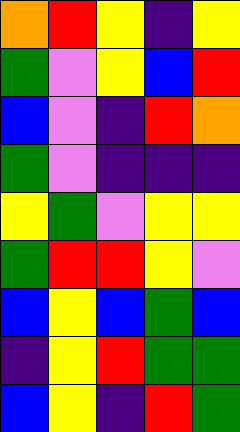[["orange", "red", "yellow", "indigo", "yellow"], ["green", "violet", "yellow", "blue", "red"], ["blue", "violet", "indigo", "red", "orange"], ["green", "violet", "indigo", "indigo", "indigo"], ["yellow", "green", "violet", "yellow", "yellow"], ["green", "red", "red", "yellow", "violet"], ["blue", "yellow", "blue", "green", "blue"], ["indigo", "yellow", "red", "green", "green"], ["blue", "yellow", "indigo", "red", "green"]]